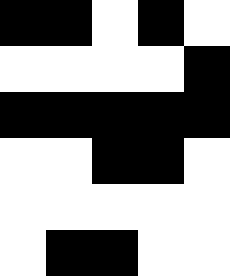[["black", "black", "white", "black", "white"], ["white", "white", "white", "white", "black"], ["black", "black", "black", "black", "black"], ["white", "white", "black", "black", "white"], ["white", "white", "white", "white", "white"], ["white", "black", "black", "white", "white"]]